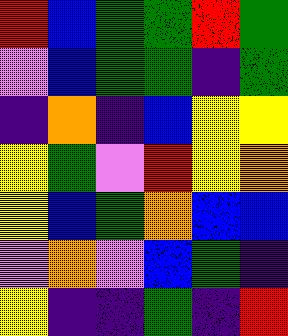[["red", "blue", "green", "green", "red", "green"], ["violet", "blue", "green", "green", "indigo", "green"], ["indigo", "orange", "indigo", "blue", "yellow", "yellow"], ["yellow", "green", "violet", "red", "yellow", "orange"], ["yellow", "blue", "green", "orange", "blue", "blue"], ["violet", "orange", "violet", "blue", "green", "indigo"], ["yellow", "indigo", "indigo", "green", "indigo", "red"]]